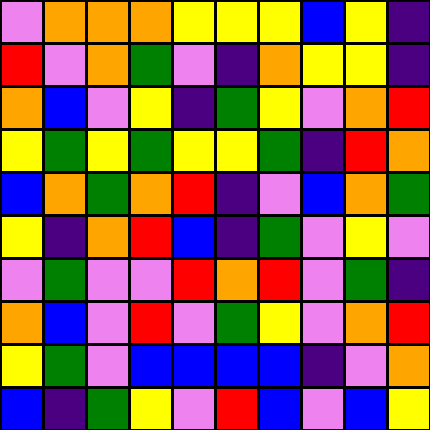[["violet", "orange", "orange", "orange", "yellow", "yellow", "yellow", "blue", "yellow", "indigo"], ["red", "violet", "orange", "green", "violet", "indigo", "orange", "yellow", "yellow", "indigo"], ["orange", "blue", "violet", "yellow", "indigo", "green", "yellow", "violet", "orange", "red"], ["yellow", "green", "yellow", "green", "yellow", "yellow", "green", "indigo", "red", "orange"], ["blue", "orange", "green", "orange", "red", "indigo", "violet", "blue", "orange", "green"], ["yellow", "indigo", "orange", "red", "blue", "indigo", "green", "violet", "yellow", "violet"], ["violet", "green", "violet", "violet", "red", "orange", "red", "violet", "green", "indigo"], ["orange", "blue", "violet", "red", "violet", "green", "yellow", "violet", "orange", "red"], ["yellow", "green", "violet", "blue", "blue", "blue", "blue", "indigo", "violet", "orange"], ["blue", "indigo", "green", "yellow", "violet", "red", "blue", "violet", "blue", "yellow"]]